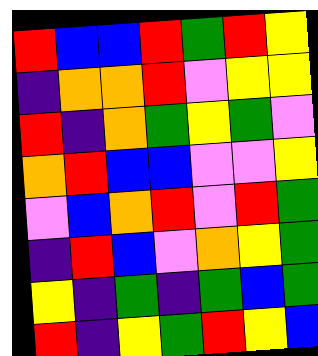[["red", "blue", "blue", "red", "green", "red", "yellow"], ["indigo", "orange", "orange", "red", "violet", "yellow", "yellow"], ["red", "indigo", "orange", "green", "yellow", "green", "violet"], ["orange", "red", "blue", "blue", "violet", "violet", "yellow"], ["violet", "blue", "orange", "red", "violet", "red", "green"], ["indigo", "red", "blue", "violet", "orange", "yellow", "green"], ["yellow", "indigo", "green", "indigo", "green", "blue", "green"], ["red", "indigo", "yellow", "green", "red", "yellow", "blue"]]